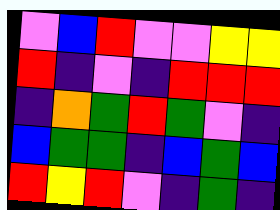[["violet", "blue", "red", "violet", "violet", "yellow", "yellow"], ["red", "indigo", "violet", "indigo", "red", "red", "red"], ["indigo", "orange", "green", "red", "green", "violet", "indigo"], ["blue", "green", "green", "indigo", "blue", "green", "blue"], ["red", "yellow", "red", "violet", "indigo", "green", "indigo"]]